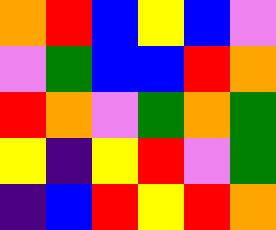[["orange", "red", "blue", "yellow", "blue", "violet"], ["violet", "green", "blue", "blue", "red", "orange"], ["red", "orange", "violet", "green", "orange", "green"], ["yellow", "indigo", "yellow", "red", "violet", "green"], ["indigo", "blue", "red", "yellow", "red", "orange"]]